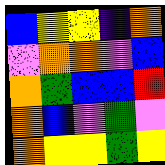[["blue", "yellow", "yellow", "indigo", "orange"], ["violet", "orange", "orange", "violet", "blue"], ["orange", "green", "blue", "blue", "red"], ["orange", "blue", "violet", "green", "violet"], ["orange", "yellow", "yellow", "green", "yellow"]]